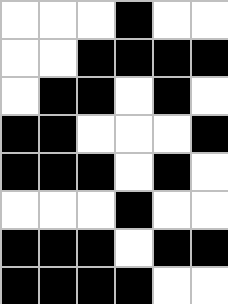[["white", "white", "white", "black", "white", "white"], ["white", "white", "black", "black", "black", "black"], ["white", "black", "black", "white", "black", "white"], ["black", "black", "white", "white", "white", "black"], ["black", "black", "black", "white", "black", "white"], ["white", "white", "white", "black", "white", "white"], ["black", "black", "black", "white", "black", "black"], ["black", "black", "black", "black", "white", "white"]]